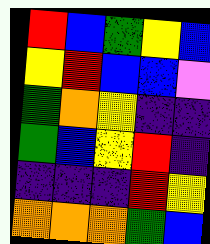[["red", "blue", "green", "yellow", "blue"], ["yellow", "red", "blue", "blue", "violet"], ["green", "orange", "yellow", "indigo", "indigo"], ["green", "blue", "yellow", "red", "indigo"], ["indigo", "indigo", "indigo", "red", "yellow"], ["orange", "orange", "orange", "green", "blue"]]